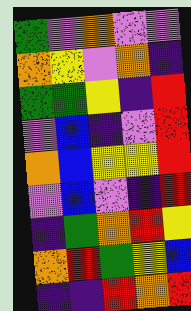[["green", "violet", "orange", "violet", "violet"], ["orange", "yellow", "violet", "orange", "indigo"], ["green", "green", "yellow", "indigo", "red"], ["violet", "blue", "indigo", "violet", "red"], ["orange", "blue", "yellow", "yellow", "red"], ["violet", "blue", "violet", "indigo", "red"], ["indigo", "green", "orange", "red", "yellow"], ["orange", "red", "green", "yellow", "blue"], ["indigo", "indigo", "red", "orange", "red"]]